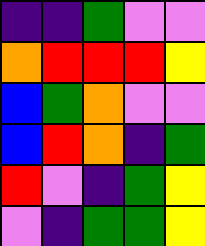[["indigo", "indigo", "green", "violet", "violet"], ["orange", "red", "red", "red", "yellow"], ["blue", "green", "orange", "violet", "violet"], ["blue", "red", "orange", "indigo", "green"], ["red", "violet", "indigo", "green", "yellow"], ["violet", "indigo", "green", "green", "yellow"]]